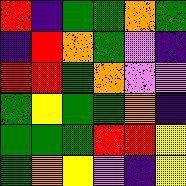[["red", "indigo", "green", "green", "orange", "green"], ["indigo", "red", "orange", "green", "violet", "indigo"], ["red", "red", "green", "orange", "violet", "violet"], ["green", "yellow", "green", "green", "orange", "indigo"], ["green", "green", "green", "red", "red", "yellow"], ["green", "orange", "yellow", "violet", "indigo", "yellow"]]